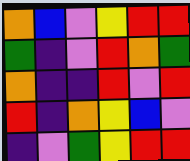[["orange", "blue", "violet", "yellow", "red", "red"], ["green", "indigo", "violet", "red", "orange", "green"], ["orange", "indigo", "indigo", "red", "violet", "red"], ["red", "indigo", "orange", "yellow", "blue", "violet"], ["indigo", "violet", "green", "yellow", "red", "red"]]